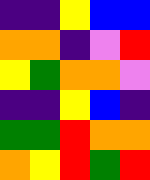[["indigo", "indigo", "yellow", "blue", "blue"], ["orange", "orange", "indigo", "violet", "red"], ["yellow", "green", "orange", "orange", "violet"], ["indigo", "indigo", "yellow", "blue", "indigo"], ["green", "green", "red", "orange", "orange"], ["orange", "yellow", "red", "green", "red"]]